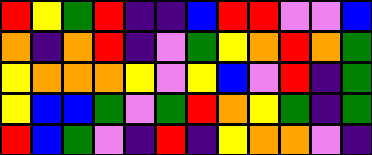[["red", "yellow", "green", "red", "indigo", "indigo", "blue", "red", "red", "violet", "violet", "blue"], ["orange", "indigo", "orange", "red", "indigo", "violet", "green", "yellow", "orange", "red", "orange", "green"], ["yellow", "orange", "orange", "orange", "yellow", "violet", "yellow", "blue", "violet", "red", "indigo", "green"], ["yellow", "blue", "blue", "green", "violet", "green", "red", "orange", "yellow", "green", "indigo", "green"], ["red", "blue", "green", "violet", "indigo", "red", "indigo", "yellow", "orange", "orange", "violet", "indigo"]]